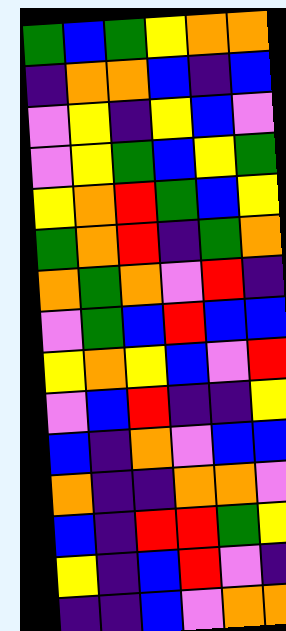[["green", "blue", "green", "yellow", "orange", "orange"], ["indigo", "orange", "orange", "blue", "indigo", "blue"], ["violet", "yellow", "indigo", "yellow", "blue", "violet"], ["violet", "yellow", "green", "blue", "yellow", "green"], ["yellow", "orange", "red", "green", "blue", "yellow"], ["green", "orange", "red", "indigo", "green", "orange"], ["orange", "green", "orange", "violet", "red", "indigo"], ["violet", "green", "blue", "red", "blue", "blue"], ["yellow", "orange", "yellow", "blue", "violet", "red"], ["violet", "blue", "red", "indigo", "indigo", "yellow"], ["blue", "indigo", "orange", "violet", "blue", "blue"], ["orange", "indigo", "indigo", "orange", "orange", "violet"], ["blue", "indigo", "red", "red", "green", "yellow"], ["yellow", "indigo", "blue", "red", "violet", "indigo"], ["indigo", "indigo", "blue", "violet", "orange", "orange"]]